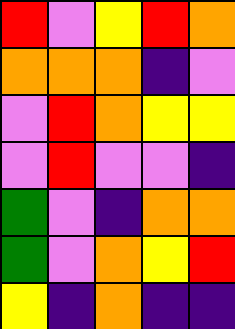[["red", "violet", "yellow", "red", "orange"], ["orange", "orange", "orange", "indigo", "violet"], ["violet", "red", "orange", "yellow", "yellow"], ["violet", "red", "violet", "violet", "indigo"], ["green", "violet", "indigo", "orange", "orange"], ["green", "violet", "orange", "yellow", "red"], ["yellow", "indigo", "orange", "indigo", "indigo"]]